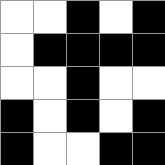[["white", "white", "black", "white", "black"], ["white", "black", "black", "black", "black"], ["white", "white", "black", "white", "white"], ["black", "white", "black", "white", "black"], ["black", "white", "white", "black", "black"]]